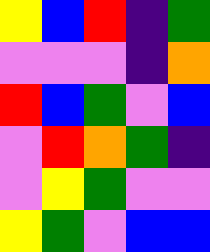[["yellow", "blue", "red", "indigo", "green"], ["violet", "violet", "violet", "indigo", "orange"], ["red", "blue", "green", "violet", "blue"], ["violet", "red", "orange", "green", "indigo"], ["violet", "yellow", "green", "violet", "violet"], ["yellow", "green", "violet", "blue", "blue"]]